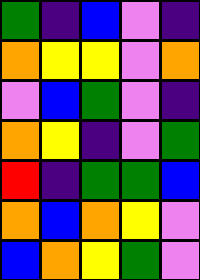[["green", "indigo", "blue", "violet", "indigo"], ["orange", "yellow", "yellow", "violet", "orange"], ["violet", "blue", "green", "violet", "indigo"], ["orange", "yellow", "indigo", "violet", "green"], ["red", "indigo", "green", "green", "blue"], ["orange", "blue", "orange", "yellow", "violet"], ["blue", "orange", "yellow", "green", "violet"]]